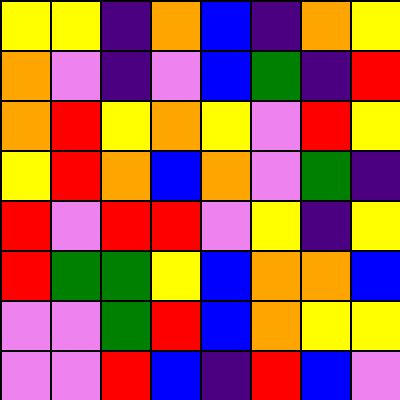[["yellow", "yellow", "indigo", "orange", "blue", "indigo", "orange", "yellow"], ["orange", "violet", "indigo", "violet", "blue", "green", "indigo", "red"], ["orange", "red", "yellow", "orange", "yellow", "violet", "red", "yellow"], ["yellow", "red", "orange", "blue", "orange", "violet", "green", "indigo"], ["red", "violet", "red", "red", "violet", "yellow", "indigo", "yellow"], ["red", "green", "green", "yellow", "blue", "orange", "orange", "blue"], ["violet", "violet", "green", "red", "blue", "orange", "yellow", "yellow"], ["violet", "violet", "red", "blue", "indigo", "red", "blue", "violet"]]